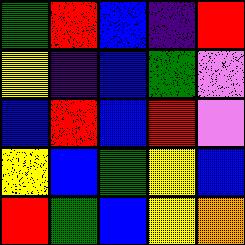[["green", "red", "blue", "indigo", "red"], ["yellow", "indigo", "blue", "green", "violet"], ["blue", "red", "blue", "red", "violet"], ["yellow", "blue", "green", "yellow", "blue"], ["red", "green", "blue", "yellow", "orange"]]